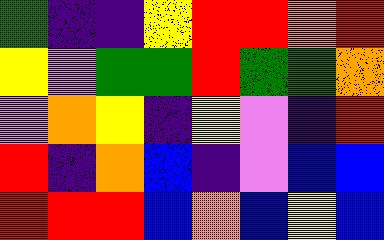[["green", "indigo", "indigo", "yellow", "red", "red", "orange", "red"], ["yellow", "violet", "green", "green", "red", "green", "green", "orange"], ["violet", "orange", "yellow", "indigo", "yellow", "violet", "indigo", "red"], ["red", "indigo", "orange", "blue", "indigo", "violet", "blue", "blue"], ["red", "red", "red", "blue", "orange", "blue", "yellow", "blue"]]